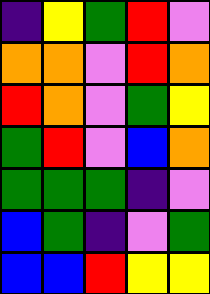[["indigo", "yellow", "green", "red", "violet"], ["orange", "orange", "violet", "red", "orange"], ["red", "orange", "violet", "green", "yellow"], ["green", "red", "violet", "blue", "orange"], ["green", "green", "green", "indigo", "violet"], ["blue", "green", "indigo", "violet", "green"], ["blue", "blue", "red", "yellow", "yellow"]]